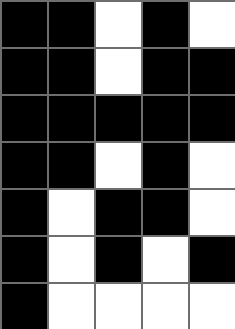[["black", "black", "white", "black", "white"], ["black", "black", "white", "black", "black"], ["black", "black", "black", "black", "black"], ["black", "black", "white", "black", "white"], ["black", "white", "black", "black", "white"], ["black", "white", "black", "white", "black"], ["black", "white", "white", "white", "white"]]